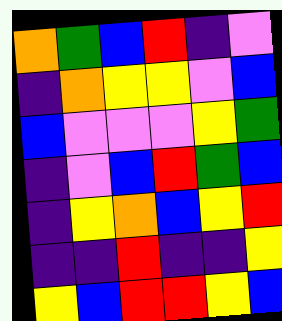[["orange", "green", "blue", "red", "indigo", "violet"], ["indigo", "orange", "yellow", "yellow", "violet", "blue"], ["blue", "violet", "violet", "violet", "yellow", "green"], ["indigo", "violet", "blue", "red", "green", "blue"], ["indigo", "yellow", "orange", "blue", "yellow", "red"], ["indigo", "indigo", "red", "indigo", "indigo", "yellow"], ["yellow", "blue", "red", "red", "yellow", "blue"]]